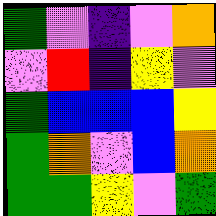[["green", "violet", "indigo", "violet", "orange"], ["violet", "red", "indigo", "yellow", "violet"], ["green", "blue", "blue", "blue", "yellow"], ["green", "orange", "violet", "blue", "orange"], ["green", "green", "yellow", "violet", "green"]]